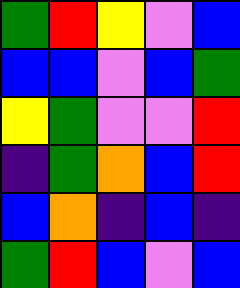[["green", "red", "yellow", "violet", "blue"], ["blue", "blue", "violet", "blue", "green"], ["yellow", "green", "violet", "violet", "red"], ["indigo", "green", "orange", "blue", "red"], ["blue", "orange", "indigo", "blue", "indigo"], ["green", "red", "blue", "violet", "blue"]]